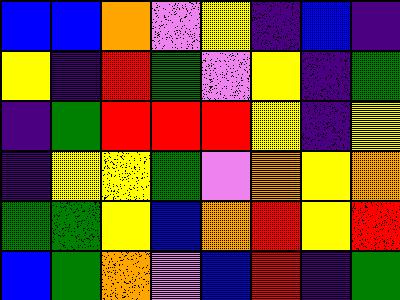[["blue", "blue", "orange", "violet", "yellow", "indigo", "blue", "indigo"], ["yellow", "indigo", "red", "green", "violet", "yellow", "indigo", "green"], ["indigo", "green", "red", "red", "red", "yellow", "indigo", "yellow"], ["indigo", "yellow", "yellow", "green", "violet", "orange", "yellow", "orange"], ["green", "green", "yellow", "blue", "orange", "red", "yellow", "red"], ["blue", "green", "orange", "violet", "blue", "red", "indigo", "green"]]